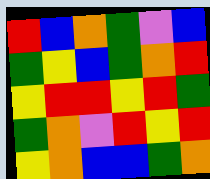[["red", "blue", "orange", "green", "violet", "blue"], ["green", "yellow", "blue", "green", "orange", "red"], ["yellow", "red", "red", "yellow", "red", "green"], ["green", "orange", "violet", "red", "yellow", "red"], ["yellow", "orange", "blue", "blue", "green", "orange"]]